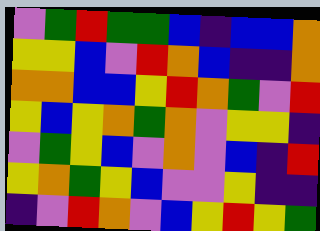[["violet", "green", "red", "green", "green", "blue", "indigo", "blue", "blue", "orange"], ["yellow", "yellow", "blue", "violet", "red", "orange", "blue", "indigo", "indigo", "orange"], ["orange", "orange", "blue", "blue", "yellow", "red", "orange", "green", "violet", "red"], ["yellow", "blue", "yellow", "orange", "green", "orange", "violet", "yellow", "yellow", "indigo"], ["violet", "green", "yellow", "blue", "violet", "orange", "violet", "blue", "indigo", "red"], ["yellow", "orange", "green", "yellow", "blue", "violet", "violet", "yellow", "indigo", "indigo"], ["indigo", "violet", "red", "orange", "violet", "blue", "yellow", "red", "yellow", "green"]]